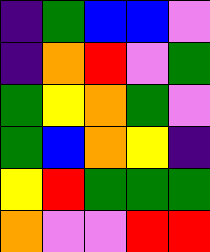[["indigo", "green", "blue", "blue", "violet"], ["indigo", "orange", "red", "violet", "green"], ["green", "yellow", "orange", "green", "violet"], ["green", "blue", "orange", "yellow", "indigo"], ["yellow", "red", "green", "green", "green"], ["orange", "violet", "violet", "red", "red"]]